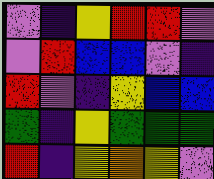[["violet", "indigo", "yellow", "red", "red", "violet"], ["violet", "red", "blue", "blue", "violet", "indigo"], ["red", "violet", "indigo", "yellow", "blue", "blue"], ["green", "indigo", "yellow", "green", "green", "green"], ["red", "indigo", "yellow", "orange", "yellow", "violet"]]